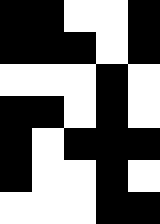[["black", "black", "white", "white", "black"], ["black", "black", "black", "white", "black"], ["white", "white", "white", "black", "white"], ["black", "black", "white", "black", "white"], ["black", "white", "black", "black", "black"], ["black", "white", "white", "black", "white"], ["white", "white", "white", "black", "black"]]